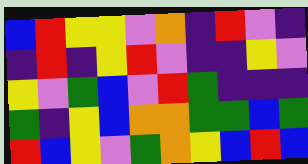[["blue", "red", "yellow", "yellow", "violet", "orange", "indigo", "red", "violet", "indigo"], ["indigo", "red", "indigo", "yellow", "red", "violet", "indigo", "indigo", "yellow", "violet"], ["yellow", "violet", "green", "blue", "violet", "red", "green", "indigo", "indigo", "indigo"], ["green", "indigo", "yellow", "blue", "orange", "orange", "green", "green", "blue", "green"], ["red", "blue", "yellow", "violet", "green", "orange", "yellow", "blue", "red", "blue"]]